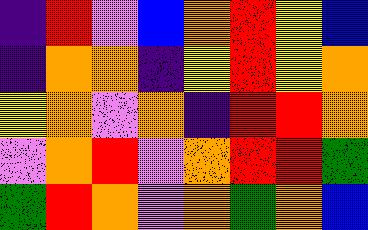[["indigo", "red", "violet", "blue", "orange", "red", "yellow", "blue"], ["indigo", "orange", "orange", "indigo", "yellow", "red", "yellow", "orange"], ["yellow", "orange", "violet", "orange", "indigo", "red", "red", "orange"], ["violet", "orange", "red", "violet", "orange", "red", "red", "green"], ["green", "red", "orange", "violet", "orange", "green", "orange", "blue"]]